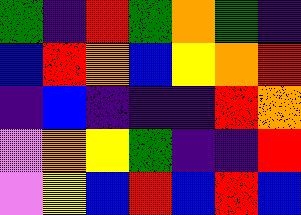[["green", "indigo", "red", "green", "orange", "green", "indigo"], ["blue", "red", "orange", "blue", "yellow", "orange", "red"], ["indigo", "blue", "indigo", "indigo", "indigo", "red", "orange"], ["violet", "orange", "yellow", "green", "indigo", "indigo", "red"], ["violet", "yellow", "blue", "red", "blue", "red", "blue"]]